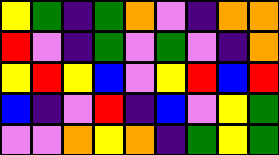[["yellow", "green", "indigo", "green", "orange", "violet", "indigo", "orange", "orange"], ["red", "violet", "indigo", "green", "violet", "green", "violet", "indigo", "orange"], ["yellow", "red", "yellow", "blue", "violet", "yellow", "red", "blue", "red"], ["blue", "indigo", "violet", "red", "indigo", "blue", "violet", "yellow", "green"], ["violet", "violet", "orange", "yellow", "orange", "indigo", "green", "yellow", "green"]]